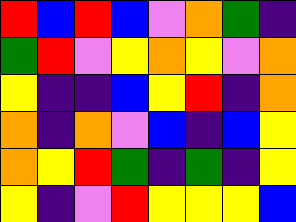[["red", "blue", "red", "blue", "violet", "orange", "green", "indigo"], ["green", "red", "violet", "yellow", "orange", "yellow", "violet", "orange"], ["yellow", "indigo", "indigo", "blue", "yellow", "red", "indigo", "orange"], ["orange", "indigo", "orange", "violet", "blue", "indigo", "blue", "yellow"], ["orange", "yellow", "red", "green", "indigo", "green", "indigo", "yellow"], ["yellow", "indigo", "violet", "red", "yellow", "yellow", "yellow", "blue"]]